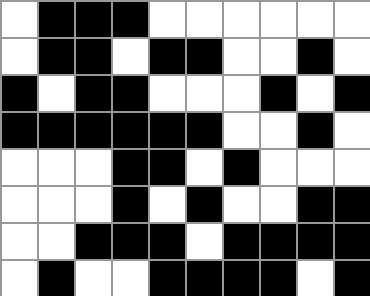[["white", "black", "black", "black", "white", "white", "white", "white", "white", "white"], ["white", "black", "black", "white", "black", "black", "white", "white", "black", "white"], ["black", "white", "black", "black", "white", "white", "white", "black", "white", "black"], ["black", "black", "black", "black", "black", "black", "white", "white", "black", "white"], ["white", "white", "white", "black", "black", "white", "black", "white", "white", "white"], ["white", "white", "white", "black", "white", "black", "white", "white", "black", "black"], ["white", "white", "black", "black", "black", "white", "black", "black", "black", "black"], ["white", "black", "white", "white", "black", "black", "black", "black", "white", "black"]]